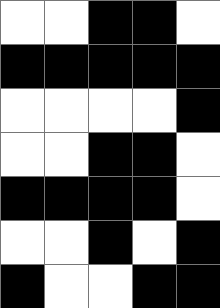[["white", "white", "black", "black", "white"], ["black", "black", "black", "black", "black"], ["white", "white", "white", "white", "black"], ["white", "white", "black", "black", "white"], ["black", "black", "black", "black", "white"], ["white", "white", "black", "white", "black"], ["black", "white", "white", "black", "black"]]